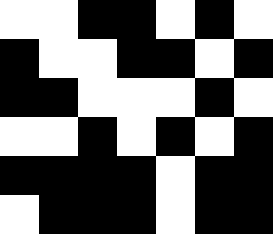[["white", "white", "black", "black", "white", "black", "white"], ["black", "white", "white", "black", "black", "white", "black"], ["black", "black", "white", "white", "white", "black", "white"], ["white", "white", "black", "white", "black", "white", "black"], ["black", "black", "black", "black", "white", "black", "black"], ["white", "black", "black", "black", "white", "black", "black"]]